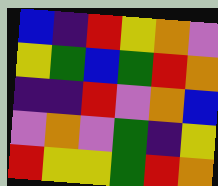[["blue", "indigo", "red", "yellow", "orange", "violet"], ["yellow", "green", "blue", "green", "red", "orange"], ["indigo", "indigo", "red", "violet", "orange", "blue"], ["violet", "orange", "violet", "green", "indigo", "yellow"], ["red", "yellow", "yellow", "green", "red", "orange"]]